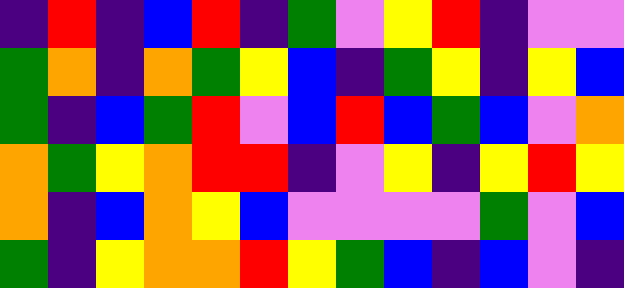[["indigo", "red", "indigo", "blue", "red", "indigo", "green", "violet", "yellow", "red", "indigo", "violet", "violet"], ["green", "orange", "indigo", "orange", "green", "yellow", "blue", "indigo", "green", "yellow", "indigo", "yellow", "blue"], ["green", "indigo", "blue", "green", "red", "violet", "blue", "red", "blue", "green", "blue", "violet", "orange"], ["orange", "green", "yellow", "orange", "red", "red", "indigo", "violet", "yellow", "indigo", "yellow", "red", "yellow"], ["orange", "indigo", "blue", "orange", "yellow", "blue", "violet", "violet", "violet", "violet", "green", "violet", "blue"], ["green", "indigo", "yellow", "orange", "orange", "red", "yellow", "green", "blue", "indigo", "blue", "violet", "indigo"]]